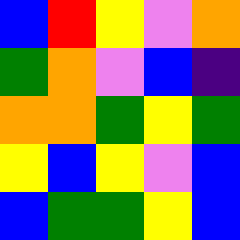[["blue", "red", "yellow", "violet", "orange"], ["green", "orange", "violet", "blue", "indigo"], ["orange", "orange", "green", "yellow", "green"], ["yellow", "blue", "yellow", "violet", "blue"], ["blue", "green", "green", "yellow", "blue"]]